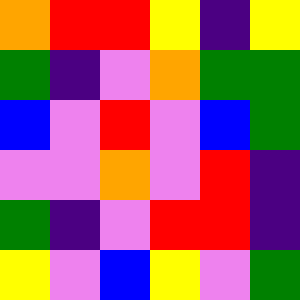[["orange", "red", "red", "yellow", "indigo", "yellow"], ["green", "indigo", "violet", "orange", "green", "green"], ["blue", "violet", "red", "violet", "blue", "green"], ["violet", "violet", "orange", "violet", "red", "indigo"], ["green", "indigo", "violet", "red", "red", "indigo"], ["yellow", "violet", "blue", "yellow", "violet", "green"]]